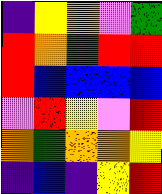[["indigo", "yellow", "orange", "violet", "green"], ["red", "orange", "green", "red", "red"], ["red", "blue", "blue", "blue", "blue"], ["violet", "red", "yellow", "violet", "red"], ["orange", "green", "orange", "orange", "yellow"], ["indigo", "blue", "indigo", "yellow", "red"]]